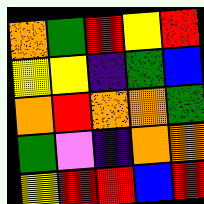[["orange", "green", "red", "yellow", "red"], ["yellow", "yellow", "indigo", "green", "blue"], ["orange", "red", "orange", "orange", "green"], ["green", "violet", "indigo", "orange", "orange"], ["yellow", "red", "red", "blue", "red"]]